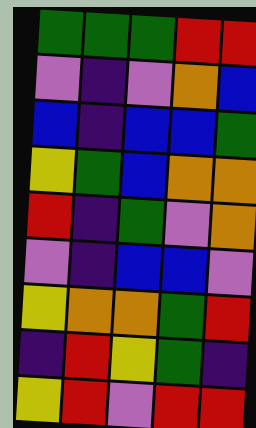[["green", "green", "green", "red", "red"], ["violet", "indigo", "violet", "orange", "blue"], ["blue", "indigo", "blue", "blue", "green"], ["yellow", "green", "blue", "orange", "orange"], ["red", "indigo", "green", "violet", "orange"], ["violet", "indigo", "blue", "blue", "violet"], ["yellow", "orange", "orange", "green", "red"], ["indigo", "red", "yellow", "green", "indigo"], ["yellow", "red", "violet", "red", "red"]]